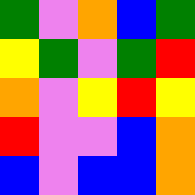[["green", "violet", "orange", "blue", "green"], ["yellow", "green", "violet", "green", "red"], ["orange", "violet", "yellow", "red", "yellow"], ["red", "violet", "violet", "blue", "orange"], ["blue", "violet", "blue", "blue", "orange"]]